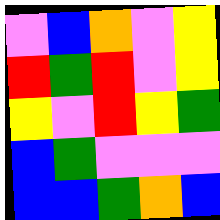[["violet", "blue", "orange", "violet", "yellow"], ["red", "green", "red", "violet", "yellow"], ["yellow", "violet", "red", "yellow", "green"], ["blue", "green", "violet", "violet", "violet"], ["blue", "blue", "green", "orange", "blue"]]